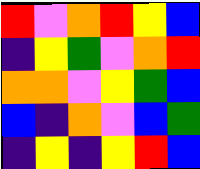[["red", "violet", "orange", "red", "yellow", "blue"], ["indigo", "yellow", "green", "violet", "orange", "red"], ["orange", "orange", "violet", "yellow", "green", "blue"], ["blue", "indigo", "orange", "violet", "blue", "green"], ["indigo", "yellow", "indigo", "yellow", "red", "blue"]]